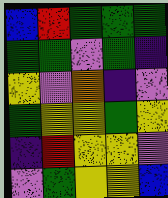[["blue", "red", "green", "green", "green"], ["green", "green", "violet", "green", "indigo"], ["yellow", "violet", "orange", "indigo", "violet"], ["green", "yellow", "yellow", "green", "yellow"], ["indigo", "red", "yellow", "yellow", "violet"], ["violet", "green", "yellow", "yellow", "blue"]]